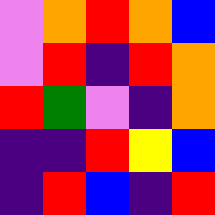[["violet", "orange", "red", "orange", "blue"], ["violet", "red", "indigo", "red", "orange"], ["red", "green", "violet", "indigo", "orange"], ["indigo", "indigo", "red", "yellow", "blue"], ["indigo", "red", "blue", "indigo", "red"]]